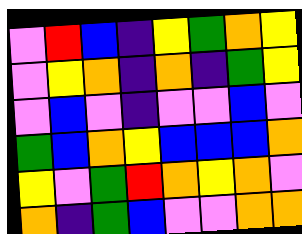[["violet", "red", "blue", "indigo", "yellow", "green", "orange", "yellow"], ["violet", "yellow", "orange", "indigo", "orange", "indigo", "green", "yellow"], ["violet", "blue", "violet", "indigo", "violet", "violet", "blue", "violet"], ["green", "blue", "orange", "yellow", "blue", "blue", "blue", "orange"], ["yellow", "violet", "green", "red", "orange", "yellow", "orange", "violet"], ["orange", "indigo", "green", "blue", "violet", "violet", "orange", "orange"]]